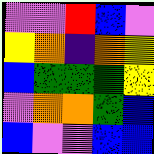[["violet", "violet", "red", "blue", "violet"], ["yellow", "orange", "indigo", "orange", "yellow"], ["blue", "green", "green", "green", "yellow"], ["violet", "orange", "orange", "green", "blue"], ["blue", "violet", "violet", "blue", "blue"]]